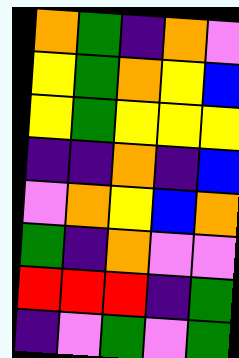[["orange", "green", "indigo", "orange", "violet"], ["yellow", "green", "orange", "yellow", "blue"], ["yellow", "green", "yellow", "yellow", "yellow"], ["indigo", "indigo", "orange", "indigo", "blue"], ["violet", "orange", "yellow", "blue", "orange"], ["green", "indigo", "orange", "violet", "violet"], ["red", "red", "red", "indigo", "green"], ["indigo", "violet", "green", "violet", "green"]]